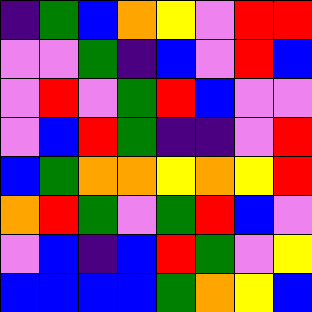[["indigo", "green", "blue", "orange", "yellow", "violet", "red", "red"], ["violet", "violet", "green", "indigo", "blue", "violet", "red", "blue"], ["violet", "red", "violet", "green", "red", "blue", "violet", "violet"], ["violet", "blue", "red", "green", "indigo", "indigo", "violet", "red"], ["blue", "green", "orange", "orange", "yellow", "orange", "yellow", "red"], ["orange", "red", "green", "violet", "green", "red", "blue", "violet"], ["violet", "blue", "indigo", "blue", "red", "green", "violet", "yellow"], ["blue", "blue", "blue", "blue", "green", "orange", "yellow", "blue"]]